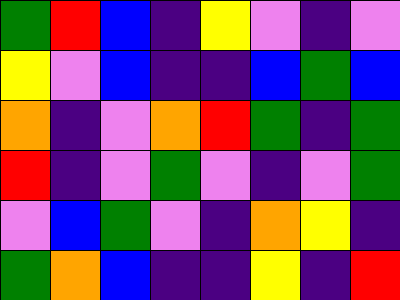[["green", "red", "blue", "indigo", "yellow", "violet", "indigo", "violet"], ["yellow", "violet", "blue", "indigo", "indigo", "blue", "green", "blue"], ["orange", "indigo", "violet", "orange", "red", "green", "indigo", "green"], ["red", "indigo", "violet", "green", "violet", "indigo", "violet", "green"], ["violet", "blue", "green", "violet", "indigo", "orange", "yellow", "indigo"], ["green", "orange", "blue", "indigo", "indigo", "yellow", "indigo", "red"]]